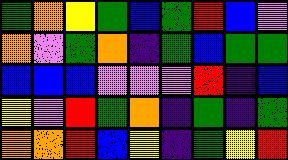[["green", "orange", "yellow", "green", "blue", "green", "red", "blue", "violet"], ["orange", "violet", "green", "orange", "indigo", "green", "blue", "green", "green"], ["blue", "blue", "blue", "violet", "violet", "violet", "red", "indigo", "blue"], ["yellow", "violet", "red", "green", "orange", "indigo", "green", "indigo", "green"], ["orange", "orange", "red", "blue", "yellow", "indigo", "green", "yellow", "red"]]